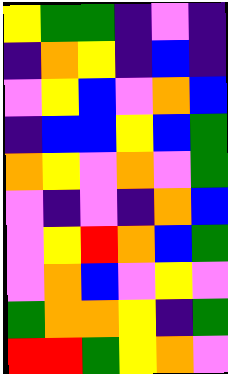[["yellow", "green", "green", "indigo", "violet", "indigo"], ["indigo", "orange", "yellow", "indigo", "blue", "indigo"], ["violet", "yellow", "blue", "violet", "orange", "blue"], ["indigo", "blue", "blue", "yellow", "blue", "green"], ["orange", "yellow", "violet", "orange", "violet", "green"], ["violet", "indigo", "violet", "indigo", "orange", "blue"], ["violet", "yellow", "red", "orange", "blue", "green"], ["violet", "orange", "blue", "violet", "yellow", "violet"], ["green", "orange", "orange", "yellow", "indigo", "green"], ["red", "red", "green", "yellow", "orange", "violet"]]